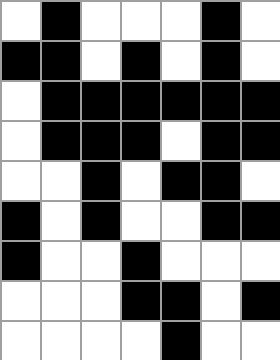[["white", "black", "white", "white", "white", "black", "white"], ["black", "black", "white", "black", "white", "black", "white"], ["white", "black", "black", "black", "black", "black", "black"], ["white", "black", "black", "black", "white", "black", "black"], ["white", "white", "black", "white", "black", "black", "white"], ["black", "white", "black", "white", "white", "black", "black"], ["black", "white", "white", "black", "white", "white", "white"], ["white", "white", "white", "black", "black", "white", "black"], ["white", "white", "white", "white", "black", "white", "white"]]